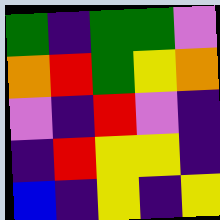[["green", "indigo", "green", "green", "violet"], ["orange", "red", "green", "yellow", "orange"], ["violet", "indigo", "red", "violet", "indigo"], ["indigo", "red", "yellow", "yellow", "indigo"], ["blue", "indigo", "yellow", "indigo", "yellow"]]